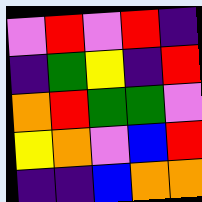[["violet", "red", "violet", "red", "indigo"], ["indigo", "green", "yellow", "indigo", "red"], ["orange", "red", "green", "green", "violet"], ["yellow", "orange", "violet", "blue", "red"], ["indigo", "indigo", "blue", "orange", "orange"]]